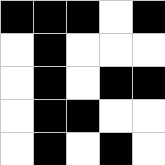[["black", "black", "black", "white", "black"], ["white", "black", "white", "white", "white"], ["white", "black", "white", "black", "black"], ["white", "black", "black", "white", "white"], ["white", "black", "white", "black", "white"]]